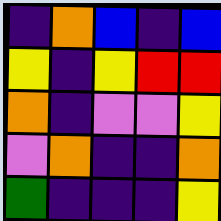[["indigo", "orange", "blue", "indigo", "blue"], ["yellow", "indigo", "yellow", "red", "red"], ["orange", "indigo", "violet", "violet", "yellow"], ["violet", "orange", "indigo", "indigo", "orange"], ["green", "indigo", "indigo", "indigo", "yellow"]]